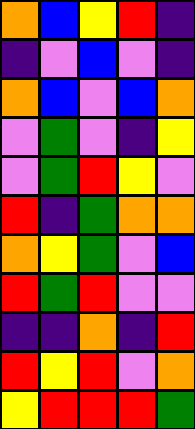[["orange", "blue", "yellow", "red", "indigo"], ["indigo", "violet", "blue", "violet", "indigo"], ["orange", "blue", "violet", "blue", "orange"], ["violet", "green", "violet", "indigo", "yellow"], ["violet", "green", "red", "yellow", "violet"], ["red", "indigo", "green", "orange", "orange"], ["orange", "yellow", "green", "violet", "blue"], ["red", "green", "red", "violet", "violet"], ["indigo", "indigo", "orange", "indigo", "red"], ["red", "yellow", "red", "violet", "orange"], ["yellow", "red", "red", "red", "green"]]